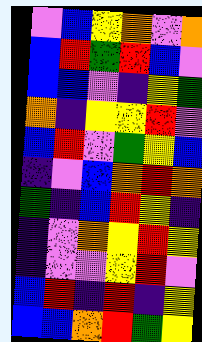[["violet", "blue", "yellow", "orange", "violet", "orange"], ["blue", "red", "green", "red", "blue", "violet"], ["blue", "blue", "violet", "indigo", "yellow", "green"], ["orange", "indigo", "yellow", "yellow", "red", "violet"], ["blue", "red", "violet", "green", "yellow", "blue"], ["indigo", "violet", "blue", "orange", "red", "orange"], ["green", "indigo", "blue", "red", "yellow", "indigo"], ["indigo", "violet", "orange", "yellow", "red", "yellow"], ["indigo", "violet", "violet", "yellow", "red", "violet"], ["blue", "red", "indigo", "red", "indigo", "yellow"], ["blue", "blue", "orange", "red", "green", "yellow"]]